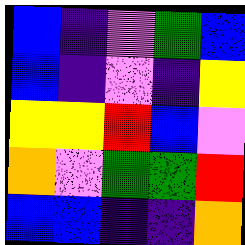[["blue", "indigo", "violet", "green", "blue"], ["blue", "indigo", "violet", "indigo", "yellow"], ["yellow", "yellow", "red", "blue", "violet"], ["orange", "violet", "green", "green", "red"], ["blue", "blue", "indigo", "indigo", "orange"]]